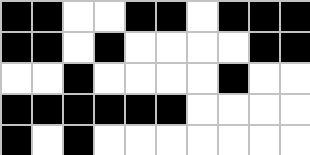[["black", "black", "white", "white", "black", "black", "white", "black", "black", "black"], ["black", "black", "white", "black", "white", "white", "white", "white", "black", "black"], ["white", "white", "black", "white", "white", "white", "white", "black", "white", "white"], ["black", "black", "black", "black", "black", "black", "white", "white", "white", "white"], ["black", "white", "black", "white", "white", "white", "white", "white", "white", "white"]]